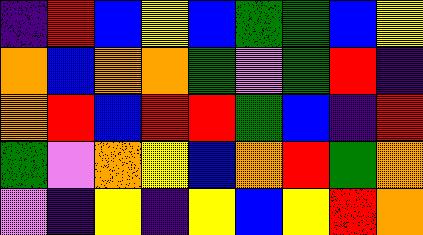[["indigo", "red", "blue", "yellow", "blue", "green", "green", "blue", "yellow"], ["orange", "blue", "orange", "orange", "green", "violet", "green", "red", "indigo"], ["orange", "red", "blue", "red", "red", "green", "blue", "indigo", "red"], ["green", "violet", "orange", "yellow", "blue", "orange", "red", "green", "orange"], ["violet", "indigo", "yellow", "indigo", "yellow", "blue", "yellow", "red", "orange"]]